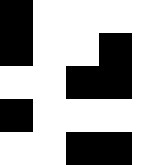[["black", "white", "white", "white", "white"], ["black", "white", "white", "black", "white"], ["white", "white", "black", "black", "white"], ["black", "white", "white", "white", "white"], ["white", "white", "black", "black", "white"]]